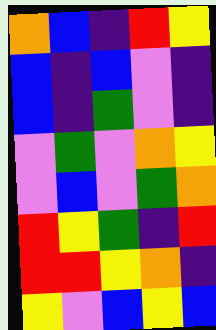[["orange", "blue", "indigo", "red", "yellow"], ["blue", "indigo", "blue", "violet", "indigo"], ["blue", "indigo", "green", "violet", "indigo"], ["violet", "green", "violet", "orange", "yellow"], ["violet", "blue", "violet", "green", "orange"], ["red", "yellow", "green", "indigo", "red"], ["red", "red", "yellow", "orange", "indigo"], ["yellow", "violet", "blue", "yellow", "blue"]]